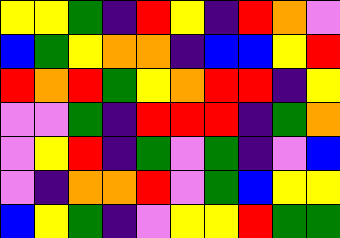[["yellow", "yellow", "green", "indigo", "red", "yellow", "indigo", "red", "orange", "violet"], ["blue", "green", "yellow", "orange", "orange", "indigo", "blue", "blue", "yellow", "red"], ["red", "orange", "red", "green", "yellow", "orange", "red", "red", "indigo", "yellow"], ["violet", "violet", "green", "indigo", "red", "red", "red", "indigo", "green", "orange"], ["violet", "yellow", "red", "indigo", "green", "violet", "green", "indigo", "violet", "blue"], ["violet", "indigo", "orange", "orange", "red", "violet", "green", "blue", "yellow", "yellow"], ["blue", "yellow", "green", "indigo", "violet", "yellow", "yellow", "red", "green", "green"]]